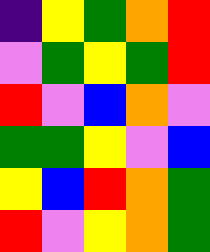[["indigo", "yellow", "green", "orange", "red"], ["violet", "green", "yellow", "green", "red"], ["red", "violet", "blue", "orange", "violet"], ["green", "green", "yellow", "violet", "blue"], ["yellow", "blue", "red", "orange", "green"], ["red", "violet", "yellow", "orange", "green"]]